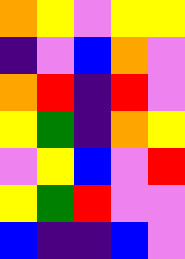[["orange", "yellow", "violet", "yellow", "yellow"], ["indigo", "violet", "blue", "orange", "violet"], ["orange", "red", "indigo", "red", "violet"], ["yellow", "green", "indigo", "orange", "yellow"], ["violet", "yellow", "blue", "violet", "red"], ["yellow", "green", "red", "violet", "violet"], ["blue", "indigo", "indigo", "blue", "violet"]]